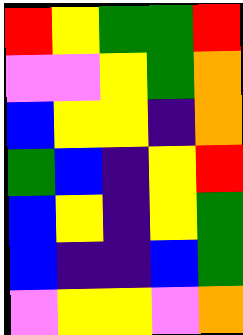[["red", "yellow", "green", "green", "red"], ["violet", "violet", "yellow", "green", "orange"], ["blue", "yellow", "yellow", "indigo", "orange"], ["green", "blue", "indigo", "yellow", "red"], ["blue", "yellow", "indigo", "yellow", "green"], ["blue", "indigo", "indigo", "blue", "green"], ["violet", "yellow", "yellow", "violet", "orange"]]